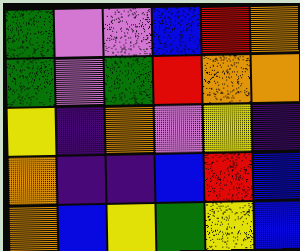[["green", "violet", "violet", "blue", "red", "orange"], ["green", "violet", "green", "red", "orange", "orange"], ["yellow", "indigo", "orange", "violet", "yellow", "indigo"], ["orange", "indigo", "indigo", "blue", "red", "blue"], ["orange", "blue", "yellow", "green", "yellow", "blue"]]